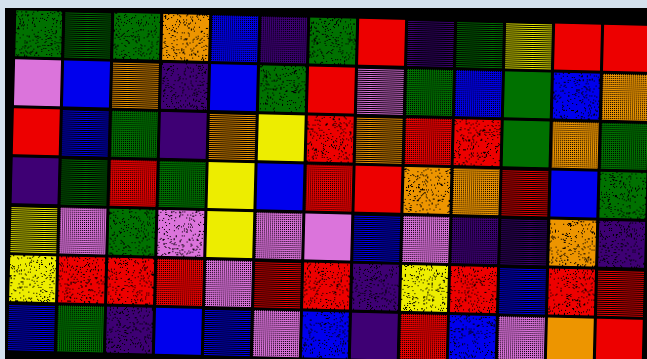[["green", "green", "green", "orange", "blue", "indigo", "green", "red", "indigo", "green", "yellow", "red", "red"], ["violet", "blue", "orange", "indigo", "blue", "green", "red", "violet", "green", "blue", "green", "blue", "orange"], ["red", "blue", "green", "indigo", "orange", "yellow", "red", "orange", "red", "red", "green", "orange", "green"], ["indigo", "green", "red", "green", "yellow", "blue", "red", "red", "orange", "orange", "red", "blue", "green"], ["yellow", "violet", "green", "violet", "yellow", "violet", "violet", "blue", "violet", "indigo", "indigo", "orange", "indigo"], ["yellow", "red", "red", "red", "violet", "red", "red", "indigo", "yellow", "red", "blue", "red", "red"], ["blue", "green", "indigo", "blue", "blue", "violet", "blue", "indigo", "red", "blue", "violet", "orange", "red"]]